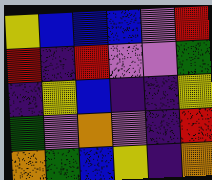[["yellow", "blue", "blue", "blue", "violet", "red"], ["red", "indigo", "red", "violet", "violet", "green"], ["indigo", "yellow", "blue", "indigo", "indigo", "yellow"], ["green", "violet", "orange", "violet", "indigo", "red"], ["orange", "green", "blue", "yellow", "indigo", "orange"]]